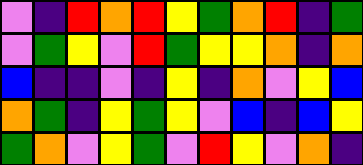[["violet", "indigo", "red", "orange", "red", "yellow", "green", "orange", "red", "indigo", "green"], ["violet", "green", "yellow", "violet", "red", "green", "yellow", "yellow", "orange", "indigo", "orange"], ["blue", "indigo", "indigo", "violet", "indigo", "yellow", "indigo", "orange", "violet", "yellow", "blue"], ["orange", "green", "indigo", "yellow", "green", "yellow", "violet", "blue", "indigo", "blue", "yellow"], ["green", "orange", "violet", "yellow", "green", "violet", "red", "yellow", "violet", "orange", "indigo"]]